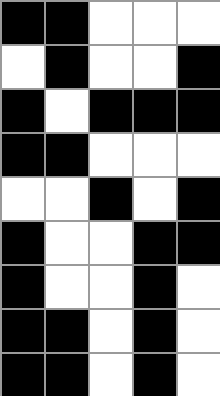[["black", "black", "white", "white", "white"], ["white", "black", "white", "white", "black"], ["black", "white", "black", "black", "black"], ["black", "black", "white", "white", "white"], ["white", "white", "black", "white", "black"], ["black", "white", "white", "black", "black"], ["black", "white", "white", "black", "white"], ["black", "black", "white", "black", "white"], ["black", "black", "white", "black", "white"]]